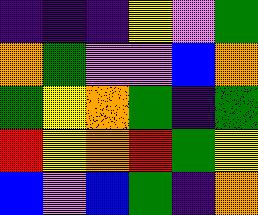[["indigo", "indigo", "indigo", "yellow", "violet", "green"], ["orange", "green", "violet", "violet", "blue", "orange"], ["green", "yellow", "orange", "green", "indigo", "green"], ["red", "yellow", "orange", "red", "green", "yellow"], ["blue", "violet", "blue", "green", "indigo", "orange"]]